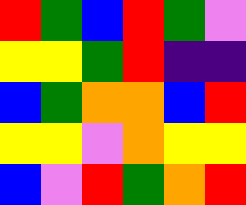[["red", "green", "blue", "red", "green", "violet"], ["yellow", "yellow", "green", "red", "indigo", "indigo"], ["blue", "green", "orange", "orange", "blue", "red"], ["yellow", "yellow", "violet", "orange", "yellow", "yellow"], ["blue", "violet", "red", "green", "orange", "red"]]